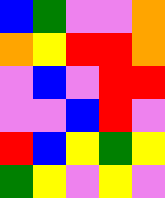[["blue", "green", "violet", "violet", "orange"], ["orange", "yellow", "red", "red", "orange"], ["violet", "blue", "violet", "red", "red"], ["violet", "violet", "blue", "red", "violet"], ["red", "blue", "yellow", "green", "yellow"], ["green", "yellow", "violet", "yellow", "violet"]]